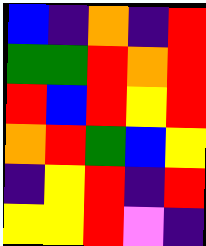[["blue", "indigo", "orange", "indigo", "red"], ["green", "green", "red", "orange", "red"], ["red", "blue", "red", "yellow", "red"], ["orange", "red", "green", "blue", "yellow"], ["indigo", "yellow", "red", "indigo", "red"], ["yellow", "yellow", "red", "violet", "indigo"]]